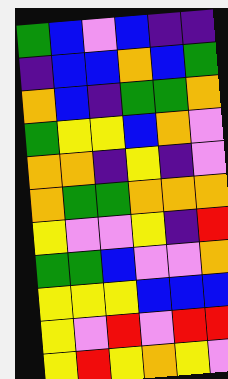[["green", "blue", "violet", "blue", "indigo", "indigo"], ["indigo", "blue", "blue", "orange", "blue", "green"], ["orange", "blue", "indigo", "green", "green", "orange"], ["green", "yellow", "yellow", "blue", "orange", "violet"], ["orange", "orange", "indigo", "yellow", "indigo", "violet"], ["orange", "green", "green", "orange", "orange", "orange"], ["yellow", "violet", "violet", "yellow", "indigo", "red"], ["green", "green", "blue", "violet", "violet", "orange"], ["yellow", "yellow", "yellow", "blue", "blue", "blue"], ["yellow", "violet", "red", "violet", "red", "red"], ["yellow", "red", "yellow", "orange", "yellow", "violet"]]